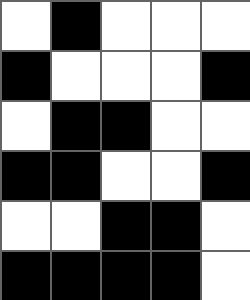[["white", "black", "white", "white", "white"], ["black", "white", "white", "white", "black"], ["white", "black", "black", "white", "white"], ["black", "black", "white", "white", "black"], ["white", "white", "black", "black", "white"], ["black", "black", "black", "black", "white"]]